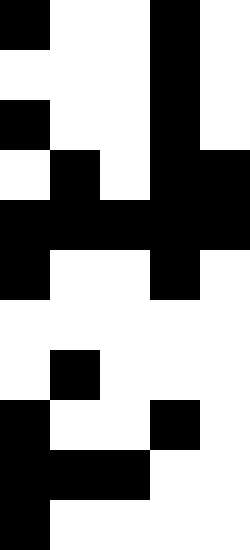[["black", "white", "white", "black", "white"], ["white", "white", "white", "black", "white"], ["black", "white", "white", "black", "white"], ["white", "black", "white", "black", "black"], ["black", "black", "black", "black", "black"], ["black", "white", "white", "black", "white"], ["white", "white", "white", "white", "white"], ["white", "black", "white", "white", "white"], ["black", "white", "white", "black", "white"], ["black", "black", "black", "white", "white"], ["black", "white", "white", "white", "white"]]